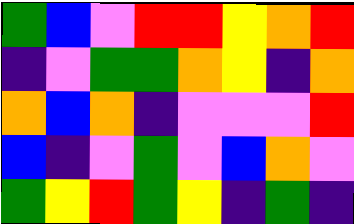[["green", "blue", "violet", "red", "red", "yellow", "orange", "red"], ["indigo", "violet", "green", "green", "orange", "yellow", "indigo", "orange"], ["orange", "blue", "orange", "indigo", "violet", "violet", "violet", "red"], ["blue", "indigo", "violet", "green", "violet", "blue", "orange", "violet"], ["green", "yellow", "red", "green", "yellow", "indigo", "green", "indigo"]]